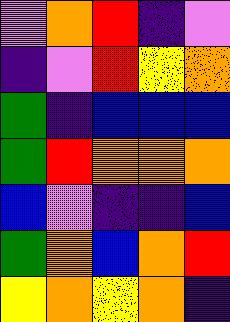[["violet", "orange", "red", "indigo", "violet"], ["indigo", "violet", "red", "yellow", "orange"], ["green", "indigo", "blue", "blue", "blue"], ["green", "red", "orange", "orange", "orange"], ["blue", "violet", "indigo", "indigo", "blue"], ["green", "orange", "blue", "orange", "red"], ["yellow", "orange", "yellow", "orange", "indigo"]]